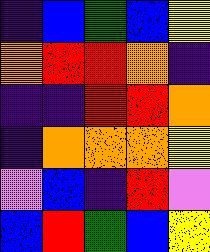[["indigo", "blue", "green", "blue", "yellow"], ["orange", "red", "red", "orange", "indigo"], ["indigo", "indigo", "red", "red", "orange"], ["indigo", "orange", "orange", "orange", "yellow"], ["violet", "blue", "indigo", "red", "violet"], ["blue", "red", "green", "blue", "yellow"]]